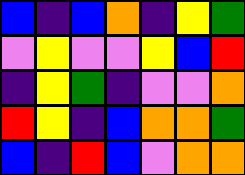[["blue", "indigo", "blue", "orange", "indigo", "yellow", "green"], ["violet", "yellow", "violet", "violet", "yellow", "blue", "red"], ["indigo", "yellow", "green", "indigo", "violet", "violet", "orange"], ["red", "yellow", "indigo", "blue", "orange", "orange", "green"], ["blue", "indigo", "red", "blue", "violet", "orange", "orange"]]